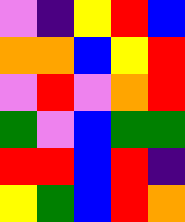[["violet", "indigo", "yellow", "red", "blue"], ["orange", "orange", "blue", "yellow", "red"], ["violet", "red", "violet", "orange", "red"], ["green", "violet", "blue", "green", "green"], ["red", "red", "blue", "red", "indigo"], ["yellow", "green", "blue", "red", "orange"]]